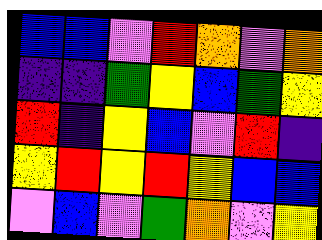[["blue", "blue", "violet", "red", "orange", "violet", "orange"], ["indigo", "indigo", "green", "yellow", "blue", "green", "yellow"], ["red", "indigo", "yellow", "blue", "violet", "red", "indigo"], ["yellow", "red", "yellow", "red", "yellow", "blue", "blue"], ["violet", "blue", "violet", "green", "orange", "violet", "yellow"]]